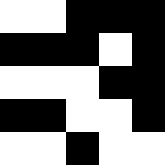[["white", "white", "black", "black", "black"], ["black", "black", "black", "white", "black"], ["white", "white", "white", "black", "black"], ["black", "black", "white", "white", "black"], ["white", "white", "black", "white", "white"]]